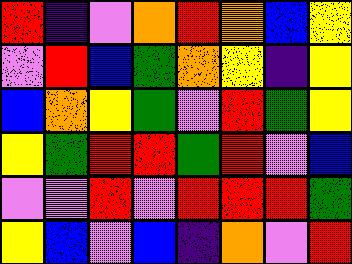[["red", "indigo", "violet", "orange", "red", "orange", "blue", "yellow"], ["violet", "red", "blue", "green", "orange", "yellow", "indigo", "yellow"], ["blue", "orange", "yellow", "green", "violet", "red", "green", "yellow"], ["yellow", "green", "red", "red", "green", "red", "violet", "blue"], ["violet", "violet", "red", "violet", "red", "red", "red", "green"], ["yellow", "blue", "violet", "blue", "indigo", "orange", "violet", "red"]]